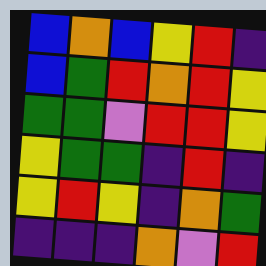[["blue", "orange", "blue", "yellow", "red", "indigo"], ["blue", "green", "red", "orange", "red", "yellow"], ["green", "green", "violet", "red", "red", "yellow"], ["yellow", "green", "green", "indigo", "red", "indigo"], ["yellow", "red", "yellow", "indigo", "orange", "green"], ["indigo", "indigo", "indigo", "orange", "violet", "red"]]